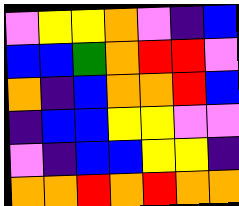[["violet", "yellow", "yellow", "orange", "violet", "indigo", "blue"], ["blue", "blue", "green", "orange", "red", "red", "violet"], ["orange", "indigo", "blue", "orange", "orange", "red", "blue"], ["indigo", "blue", "blue", "yellow", "yellow", "violet", "violet"], ["violet", "indigo", "blue", "blue", "yellow", "yellow", "indigo"], ["orange", "orange", "red", "orange", "red", "orange", "orange"]]